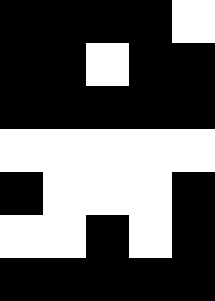[["black", "black", "black", "black", "white"], ["black", "black", "white", "black", "black"], ["black", "black", "black", "black", "black"], ["white", "white", "white", "white", "white"], ["black", "white", "white", "white", "black"], ["white", "white", "black", "white", "black"], ["black", "black", "black", "black", "black"]]